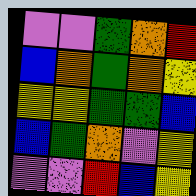[["violet", "violet", "green", "orange", "red"], ["blue", "orange", "green", "orange", "yellow"], ["yellow", "yellow", "green", "green", "blue"], ["blue", "green", "orange", "violet", "yellow"], ["violet", "violet", "red", "blue", "yellow"]]